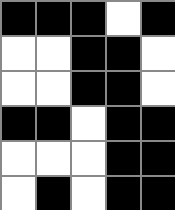[["black", "black", "black", "white", "black"], ["white", "white", "black", "black", "white"], ["white", "white", "black", "black", "white"], ["black", "black", "white", "black", "black"], ["white", "white", "white", "black", "black"], ["white", "black", "white", "black", "black"]]